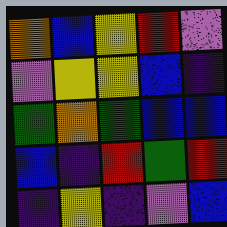[["orange", "blue", "yellow", "red", "violet"], ["violet", "yellow", "yellow", "blue", "indigo"], ["green", "orange", "green", "blue", "blue"], ["blue", "indigo", "red", "green", "red"], ["indigo", "yellow", "indigo", "violet", "blue"]]